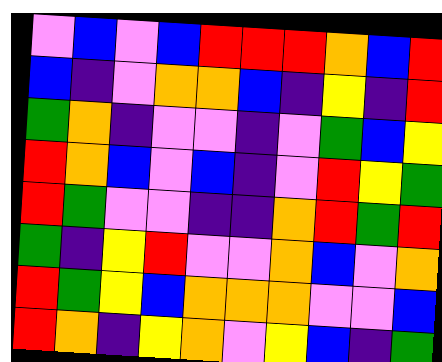[["violet", "blue", "violet", "blue", "red", "red", "red", "orange", "blue", "red"], ["blue", "indigo", "violet", "orange", "orange", "blue", "indigo", "yellow", "indigo", "red"], ["green", "orange", "indigo", "violet", "violet", "indigo", "violet", "green", "blue", "yellow"], ["red", "orange", "blue", "violet", "blue", "indigo", "violet", "red", "yellow", "green"], ["red", "green", "violet", "violet", "indigo", "indigo", "orange", "red", "green", "red"], ["green", "indigo", "yellow", "red", "violet", "violet", "orange", "blue", "violet", "orange"], ["red", "green", "yellow", "blue", "orange", "orange", "orange", "violet", "violet", "blue"], ["red", "orange", "indigo", "yellow", "orange", "violet", "yellow", "blue", "indigo", "green"]]